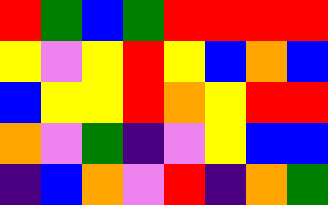[["red", "green", "blue", "green", "red", "red", "red", "red"], ["yellow", "violet", "yellow", "red", "yellow", "blue", "orange", "blue"], ["blue", "yellow", "yellow", "red", "orange", "yellow", "red", "red"], ["orange", "violet", "green", "indigo", "violet", "yellow", "blue", "blue"], ["indigo", "blue", "orange", "violet", "red", "indigo", "orange", "green"]]